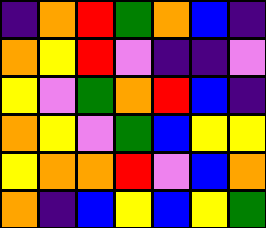[["indigo", "orange", "red", "green", "orange", "blue", "indigo"], ["orange", "yellow", "red", "violet", "indigo", "indigo", "violet"], ["yellow", "violet", "green", "orange", "red", "blue", "indigo"], ["orange", "yellow", "violet", "green", "blue", "yellow", "yellow"], ["yellow", "orange", "orange", "red", "violet", "blue", "orange"], ["orange", "indigo", "blue", "yellow", "blue", "yellow", "green"]]